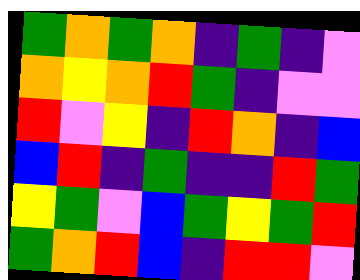[["green", "orange", "green", "orange", "indigo", "green", "indigo", "violet"], ["orange", "yellow", "orange", "red", "green", "indigo", "violet", "violet"], ["red", "violet", "yellow", "indigo", "red", "orange", "indigo", "blue"], ["blue", "red", "indigo", "green", "indigo", "indigo", "red", "green"], ["yellow", "green", "violet", "blue", "green", "yellow", "green", "red"], ["green", "orange", "red", "blue", "indigo", "red", "red", "violet"]]